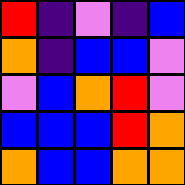[["red", "indigo", "violet", "indigo", "blue"], ["orange", "indigo", "blue", "blue", "violet"], ["violet", "blue", "orange", "red", "violet"], ["blue", "blue", "blue", "red", "orange"], ["orange", "blue", "blue", "orange", "orange"]]